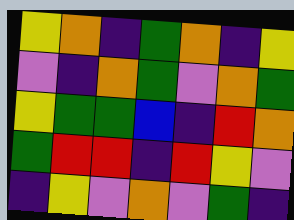[["yellow", "orange", "indigo", "green", "orange", "indigo", "yellow"], ["violet", "indigo", "orange", "green", "violet", "orange", "green"], ["yellow", "green", "green", "blue", "indigo", "red", "orange"], ["green", "red", "red", "indigo", "red", "yellow", "violet"], ["indigo", "yellow", "violet", "orange", "violet", "green", "indigo"]]